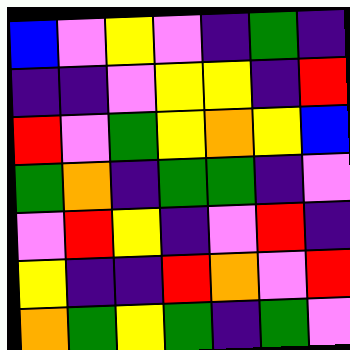[["blue", "violet", "yellow", "violet", "indigo", "green", "indigo"], ["indigo", "indigo", "violet", "yellow", "yellow", "indigo", "red"], ["red", "violet", "green", "yellow", "orange", "yellow", "blue"], ["green", "orange", "indigo", "green", "green", "indigo", "violet"], ["violet", "red", "yellow", "indigo", "violet", "red", "indigo"], ["yellow", "indigo", "indigo", "red", "orange", "violet", "red"], ["orange", "green", "yellow", "green", "indigo", "green", "violet"]]